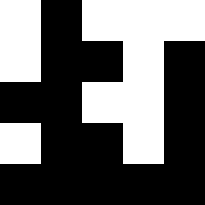[["white", "black", "white", "white", "white"], ["white", "black", "black", "white", "black"], ["black", "black", "white", "white", "black"], ["white", "black", "black", "white", "black"], ["black", "black", "black", "black", "black"]]